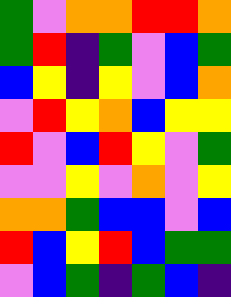[["green", "violet", "orange", "orange", "red", "red", "orange"], ["green", "red", "indigo", "green", "violet", "blue", "green"], ["blue", "yellow", "indigo", "yellow", "violet", "blue", "orange"], ["violet", "red", "yellow", "orange", "blue", "yellow", "yellow"], ["red", "violet", "blue", "red", "yellow", "violet", "green"], ["violet", "violet", "yellow", "violet", "orange", "violet", "yellow"], ["orange", "orange", "green", "blue", "blue", "violet", "blue"], ["red", "blue", "yellow", "red", "blue", "green", "green"], ["violet", "blue", "green", "indigo", "green", "blue", "indigo"]]